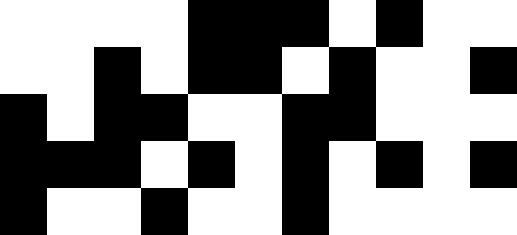[["white", "white", "white", "white", "black", "black", "black", "white", "black", "white", "white"], ["white", "white", "black", "white", "black", "black", "white", "black", "white", "white", "black"], ["black", "white", "black", "black", "white", "white", "black", "black", "white", "white", "white"], ["black", "black", "black", "white", "black", "white", "black", "white", "black", "white", "black"], ["black", "white", "white", "black", "white", "white", "black", "white", "white", "white", "white"]]